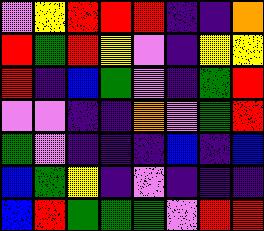[["violet", "yellow", "red", "red", "red", "indigo", "indigo", "orange"], ["red", "green", "red", "yellow", "violet", "indigo", "yellow", "yellow"], ["red", "indigo", "blue", "green", "violet", "indigo", "green", "red"], ["violet", "violet", "indigo", "indigo", "orange", "violet", "green", "red"], ["green", "violet", "indigo", "indigo", "indigo", "blue", "indigo", "blue"], ["blue", "green", "yellow", "indigo", "violet", "indigo", "indigo", "indigo"], ["blue", "red", "green", "green", "green", "violet", "red", "red"]]